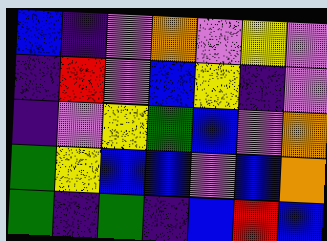[["blue", "indigo", "violet", "orange", "violet", "yellow", "violet"], ["indigo", "red", "violet", "blue", "yellow", "indigo", "violet"], ["indigo", "violet", "yellow", "green", "blue", "violet", "orange"], ["green", "yellow", "blue", "blue", "violet", "blue", "orange"], ["green", "indigo", "green", "indigo", "blue", "red", "blue"]]